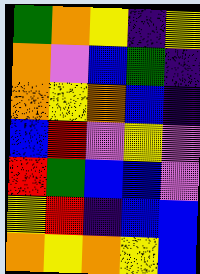[["green", "orange", "yellow", "indigo", "yellow"], ["orange", "violet", "blue", "green", "indigo"], ["orange", "yellow", "orange", "blue", "indigo"], ["blue", "red", "violet", "yellow", "violet"], ["red", "green", "blue", "blue", "violet"], ["yellow", "red", "indigo", "blue", "blue"], ["orange", "yellow", "orange", "yellow", "blue"]]